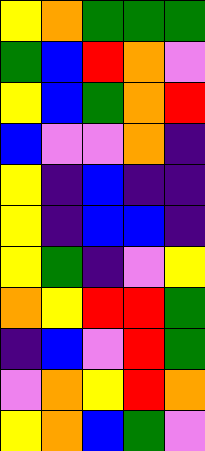[["yellow", "orange", "green", "green", "green"], ["green", "blue", "red", "orange", "violet"], ["yellow", "blue", "green", "orange", "red"], ["blue", "violet", "violet", "orange", "indigo"], ["yellow", "indigo", "blue", "indigo", "indigo"], ["yellow", "indigo", "blue", "blue", "indigo"], ["yellow", "green", "indigo", "violet", "yellow"], ["orange", "yellow", "red", "red", "green"], ["indigo", "blue", "violet", "red", "green"], ["violet", "orange", "yellow", "red", "orange"], ["yellow", "orange", "blue", "green", "violet"]]